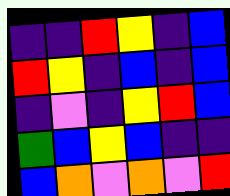[["indigo", "indigo", "red", "yellow", "indigo", "blue"], ["red", "yellow", "indigo", "blue", "indigo", "blue"], ["indigo", "violet", "indigo", "yellow", "red", "blue"], ["green", "blue", "yellow", "blue", "indigo", "indigo"], ["blue", "orange", "violet", "orange", "violet", "red"]]